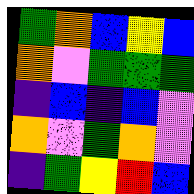[["green", "orange", "blue", "yellow", "blue"], ["orange", "violet", "green", "green", "green"], ["indigo", "blue", "indigo", "blue", "violet"], ["orange", "violet", "green", "orange", "violet"], ["indigo", "green", "yellow", "red", "blue"]]